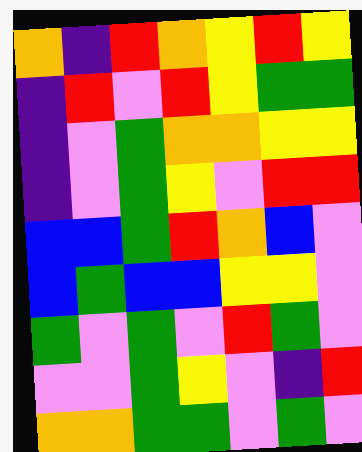[["orange", "indigo", "red", "orange", "yellow", "red", "yellow"], ["indigo", "red", "violet", "red", "yellow", "green", "green"], ["indigo", "violet", "green", "orange", "orange", "yellow", "yellow"], ["indigo", "violet", "green", "yellow", "violet", "red", "red"], ["blue", "blue", "green", "red", "orange", "blue", "violet"], ["blue", "green", "blue", "blue", "yellow", "yellow", "violet"], ["green", "violet", "green", "violet", "red", "green", "violet"], ["violet", "violet", "green", "yellow", "violet", "indigo", "red"], ["orange", "orange", "green", "green", "violet", "green", "violet"]]